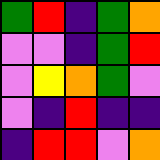[["green", "red", "indigo", "green", "orange"], ["violet", "violet", "indigo", "green", "red"], ["violet", "yellow", "orange", "green", "violet"], ["violet", "indigo", "red", "indigo", "indigo"], ["indigo", "red", "red", "violet", "orange"]]